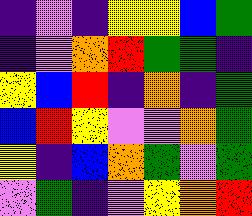[["indigo", "violet", "indigo", "yellow", "yellow", "blue", "green"], ["indigo", "violet", "orange", "red", "green", "green", "indigo"], ["yellow", "blue", "red", "indigo", "orange", "indigo", "green"], ["blue", "red", "yellow", "violet", "violet", "orange", "green"], ["yellow", "indigo", "blue", "orange", "green", "violet", "green"], ["violet", "green", "indigo", "violet", "yellow", "orange", "red"]]